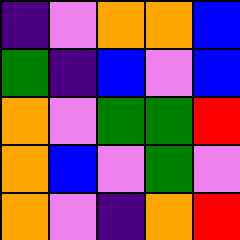[["indigo", "violet", "orange", "orange", "blue"], ["green", "indigo", "blue", "violet", "blue"], ["orange", "violet", "green", "green", "red"], ["orange", "blue", "violet", "green", "violet"], ["orange", "violet", "indigo", "orange", "red"]]